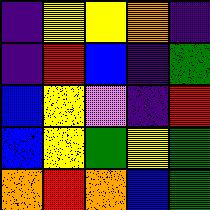[["indigo", "yellow", "yellow", "orange", "indigo"], ["indigo", "red", "blue", "indigo", "green"], ["blue", "yellow", "violet", "indigo", "red"], ["blue", "yellow", "green", "yellow", "green"], ["orange", "red", "orange", "blue", "green"]]